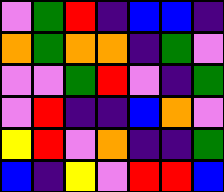[["violet", "green", "red", "indigo", "blue", "blue", "indigo"], ["orange", "green", "orange", "orange", "indigo", "green", "violet"], ["violet", "violet", "green", "red", "violet", "indigo", "green"], ["violet", "red", "indigo", "indigo", "blue", "orange", "violet"], ["yellow", "red", "violet", "orange", "indigo", "indigo", "green"], ["blue", "indigo", "yellow", "violet", "red", "red", "blue"]]